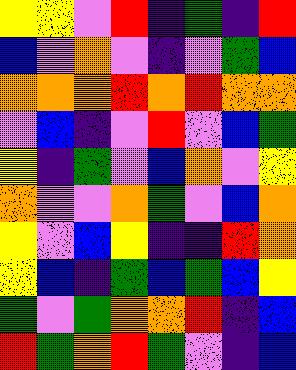[["yellow", "yellow", "violet", "red", "indigo", "green", "indigo", "red"], ["blue", "violet", "orange", "violet", "indigo", "violet", "green", "blue"], ["orange", "orange", "orange", "red", "orange", "red", "orange", "orange"], ["violet", "blue", "indigo", "violet", "red", "violet", "blue", "green"], ["yellow", "indigo", "green", "violet", "blue", "orange", "violet", "yellow"], ["orange", "violet", "violet", "orange", "green", "violet", "blue", "orange"], ["yellow", "violet", "blue", "yellow", "indigo", "indigo", "red", "orange"], ["yellow", "blue", "indigo", "green", "blue", "green", "blue", "yellow"], ["green", "violet", "green", "orange", "orange", "red", "indigo", "blue"], ["red", "green", "orange", "red", "green", "violet", "indigo", "blue"]]